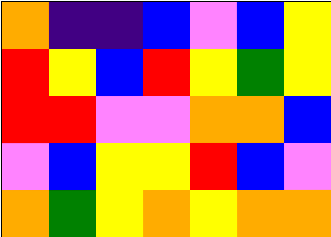[["orange", "indigo", "indigo", "blue", "violet", "blue", "yellow"], ["red", "yellow", "blue", "red", "yellow", "green", "yellow"], ["red", "red", "violet", "violet", "orange", "orange", "blue"], ["violet", "blue", "yellow", "yellow", "red", "blue", "violet"], ["orange", "green", "yellow", "orange", "yellow", "orange", "orange"]]